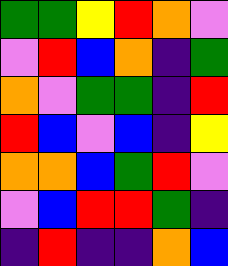[["green", "green", "yellow", "red", "orange", "violet"], ["violet", "red", "blue", "orange", "indigo", "green"], ["orange", "violet", "green", "green", "indigo", "red"], ["red", "blue", "violet", "blue", "indigo", "yellow"], ["orange", "orange", "blue", "green", "red", "violet"], ["violet", "blue", "red", "red", "green", "indigo"], ["indigo", "red", "indigo", "indigo", "orange", "blue"]]